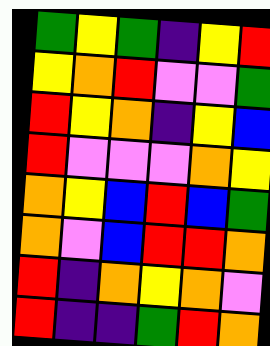[["green", "yellow", "green", "indigo", "yellow", "red"], ["yellow", "orange", "red", "violet", "violet", "green"], ["red", "yellow", "orange", "indigo", "yellow", "blue"], ["red", "violet", "violet", "violet", "orange", "yellow"], ["orange", "yellow", "blue", "red", "blue", "green"], ["orange", "violet", "blue", "red", "red", "orange"], ["red", "indigo", "orange", "yellow", "orange", "violet"], ["red", "indigo", "indigo", "green", "red", "orange"]]